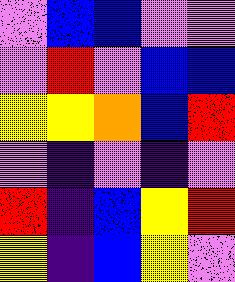[["violet", "blue", "blue", "violet", "violet"], ["violet", "red", "violet", "blue", "blue"], ["yellow", "yellow", "orange", "blue", "red"], ["violet", "indigo", "violet", "indigo", "violet"], ["red", "indigo", "blue", "yellow", "red"], ["yellow", "indigo", "blue", "yellow", "violet"]]